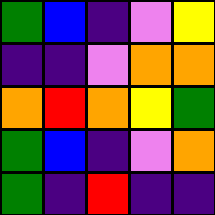[["green", "blue", "indigo", "violet", "yellow"], ["indigo", "indigo", "violet", "orange", "orange"], ["orange", "red", "orange", "yellow", "green"], ["green", "blue", "indigo", "violet", "orange"], ["green", "indigo", "red", "indigo", "indigo"]]